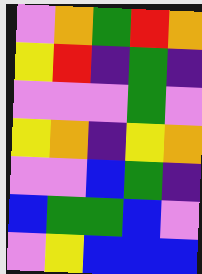[["violet", "orange", "green", "red", "orange"], ["yellow", "red", "indigo", "green", "indigo"], ["violet", "violet", "violet", "green", "violet"], ["yellow", "orange", "indigo", "yellow", "orange"], ["violet", "violet", "blue", "green", "indigo"], ["blue", "green", "green", "blue", "violet"], ["violet", "yellow", "blue", "blue", "blue"]]